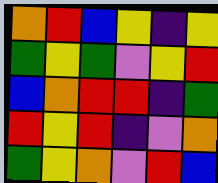[["orange", "red", "blue", "yellow", "indigo", "yellow"], ["green", "yellow", "green", "violet", "yellow", "red"], ["blue", "orange", "red", "red", "indigo", "green"], ["red", "yellow", "red", "indigo", "violet", "orange"], ["green", "yellow", "orange", "violet", "red", "blue"]]